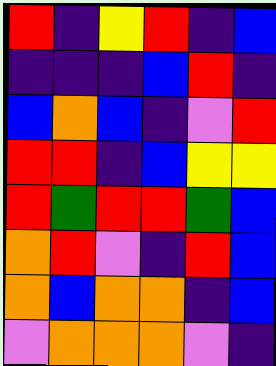[["red", "indigo", "yellow", "red", "indigo", "blue"], ["indigo", "indigo", "indigo", "blue", "red", "indigo"], ["blue", "orange", "blue", "indigo", "violet", "red"], ["red", "red", "indigo", "blue", "yellow", "yellow"], ["red", "green", "red", "red", "green", "blue"], ["orange", "red", "violet", "indigo", "red", "blue"], ["orange", "blue", "orange", "orange", "indigo", "blue"], ["violet", "orange", "orange", "orange", "violet", "indigo"]]